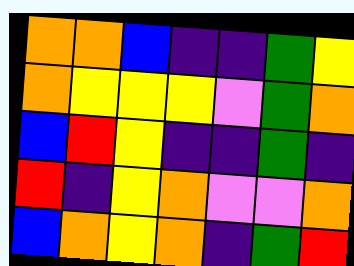[["orange", "orange", "blue", "indigo", "indigo", "green", "yellow"], ["orange", "yellow", "yellow", "yellow", "violet", "green", "orange"], ["blue", "red", "yellow", "indigo", "indigo", "green", "indigo"], ["red", "indigo", "yellow", "orange", "violet", "violet", "orange"], ["blue", "orange", "yellow", "orange", "indigo", "green", "red"]]